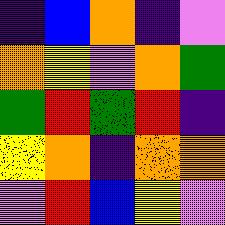[["indigo", "blue", "orange", "indigo", "violet"], ["orange", "yellow", "violet", "orange", "green"], ["green", "red", "green", "red", "indigo"], ["yellow", "orange", "indigo", "orange", "orange"], ["violet", "red", "blue", "yellow", "violet"]]